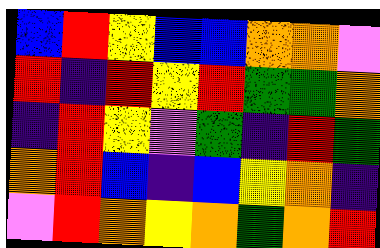[["blue", "red", "yellow", "blue", "blue", "orange", "orange", "violet"], ["red", "indigo", "red", "yellow", "red", "green", "green", "orange"], ["indigo", "red", "yellow", "violet", "green", "indigo", "red", "green"], ["orange", "red", "blue", "indigo", "blue", "yellow", "orange", "indigo"], ["violet", "red", "orange", "yellow", "orange", "green", "orange", "red"]]